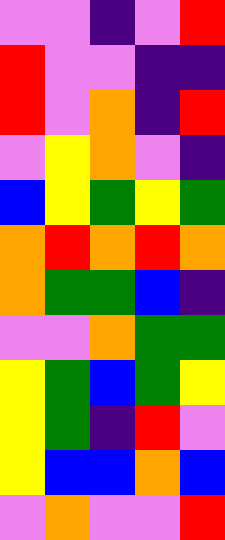[["violet", "violet", "indigo", "violet", "red"], ["red", "violet", "violet", "indigo", "indigo"], ["red", "violet", "orange", "indigo", "red"], ["violet", "yellow", "orange", "violet", "indigo"], ["blue", "yellow", "green", "yellow", "green"], ["orange", "red", "orange", "red", "orange"], ["orange", "green", "green", "blue", "indigo"], ["violet", "violet", "orange", "green", "green"], ["yellow", "green", "blue", "green", "yellow"], ["yellow", "green", "indigo", "red", "violet"], ["yellow", "blue", "blue", "orange", "blue"], ["violet", "orange", "violet", "violet", "red"]]